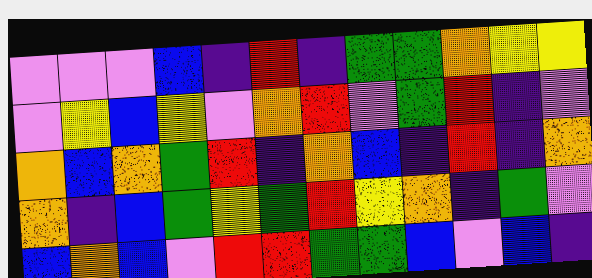[["violet", "violet", "violet", "blue", "indigo", "red", "indigo", "green", "green", "orange", "yellow", "yellow"], ["violet", "yellow", "blue", "yellow", "violet", "orange", "red", "violet", "green", "red", "indigo", "violet"], ["orange", "blue", "orange", "green", "red", "indigo", "orange", "blue", "indigo", "red", "indigo", "orange"], ["orange", "indigo", "blue", "green", "yellow", "green", "red", "yellow", "orange", "indigo", "green", "violet"], ["blue", "orange", "blue", "violet", "red", "red", "green", "green", "blue", "violet", "blue", "indigo"]]